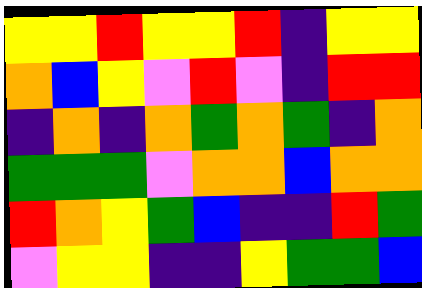[["yellow", "yellow", "red", "yellow", "yellow", "red", "indigo", "yellow", "yellow"], ["orange", "blue", "yellow", "violet", "red", "violet", "indigo", "red", "red"], ["indigo", "orange", "indigo", "orange", "green", "orange", "green", "indigo", "orange"], ["green", "green", "green", "violet", "orange", "orange", "blue", "orange", "orange"], ["red", "orange", "yellow", "green", "blue", "indigo", "indigo", "red", "green"], ["violet", "yellow", "yellow", "indigo", "indigo", "yellow", "green", "green", "blue"]]